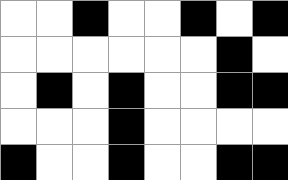[["white", "white", "black", "white", "white", "black", "white", "black"], ["white", "white", "white", "white", "white", "white", "black", "white"], ["white", "black", "white", "black", "white", "white", "black", "black"], ["white", "white", "white", "black", "white", "white", "white", "white"], ["black", "white", "white", "black", "white", "white", "black", "black"]]